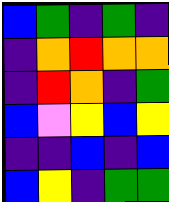[["blue", "green", "indigo", "green", "indigo"], ["indigo", "orange", "red", "orange", "orange"], ["indigo", "red", "orange", "indigo", "green"], ["blue", "violet", "yellow", "blue", "yellow"], ["indigo", "indigo", "blue", "indigo", "blue"], ["blue", "yellow", "indigo", "green", "green"]]